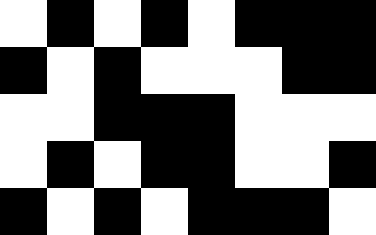[["white", "black", "white", "black", "white", "black", "black", "black"], ["black", "white", "black", "white", "white", "white", "black", "black"], ["white", "white", "black", "black", "black", "white", "white", "white"], ["white", "black", "white", "black", "black", "white", "white", "black"], ["black", "white", "black", "white", "black", "black", "black", "white"]]